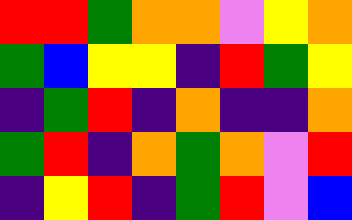[["red", "red", "green", "orange", "orange", "violet", "yellow", "orange"], ["green", "blue", "yellow", "yellow", "indigo", "red", "green", "yellow"], ["indigo", "green", "red", "indigo", "orange", "indigo", "indigo", "orange"], ["green", "red", "indigo", "orange", "green", "orange", "violet", "red"], ["indigo", "yellow", "red", "indigo", "green", "red", "violet", "blue"]]